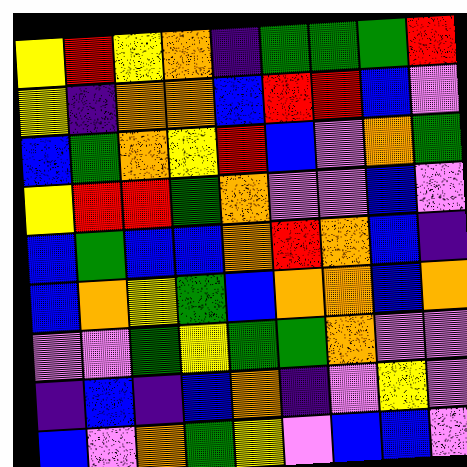[["yellow", "red", "yellow", "orange", "indigo", "green", "green", "green", "red"], ["yellow", "indigo", "orange", "orange", "blue", "red", "red", "blue", "violet"], ["blue", "green", "orange", "yellow", "red", "blue", "violet", "orange", "green"], ["yellow", "red", "red", "green", "orange", "violet", "violet", "blue", "violet"], ["blue", "green", "blue", "blue", "orange", "red", "orange", "blue", "indigo"], ["blue", "orange", "yellow", "green", "blue", "orange", "orange", "blue", "orange"], ["violet", "violet", "green", "yellow", "green", "green", "orange", "violet", "violet"], ["indigo", "blue", "indigo", "blue", "orange", "indigo", "violet", "yellow", "violet"], ["blue", "violet", "orange", "green", "yellow", "violet", "blue", "blue", "violet"]]